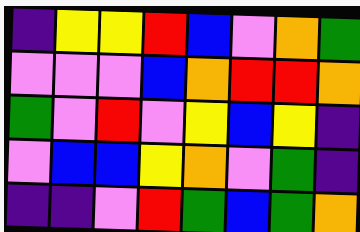[["indigo", "yellow", "yellow", "red", "blue", "violet", "orange", "green"], ["violet", "violet", "violet", "blue", "orange", "red", "red", "orange"], ["green", "violet", "red", "violet", "yellow", "blue", "yellow", "indigo"], ["violet", "blue", "blue", "yellow", "orange", "violet", "green", "indigo"], ["indigo", "indigo", "violet", "red", "green", "blue", "green", "orange"]]